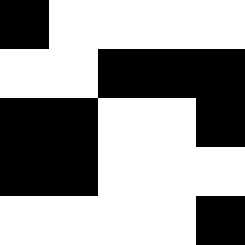[["black", "white", "white", "white", "white"], ["white", "white", "black", "black", "black"], ["black", "black", "white", "white", "black"], ["black", "black", "white", "white", "white"], ["white", "white", "white", "white", "black"]]